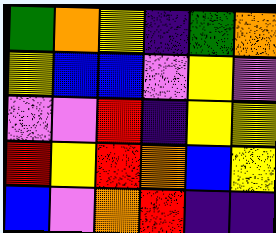[["green", "orange", "yellow", "indigo", "green", "orange"], ["yellow", "blue", "blue", "violet", "yellow", "violet"], ["violet", "violet", "red", "indigo", "yellow", "yellow"], ["red", "yellow", "red", "orange", "blue", "yellow"], ["blue", "violet", "orange", "red", "indigo", "indigo"]]